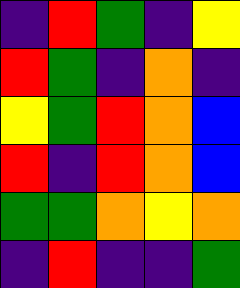[["indigo", "red", "green", "indigo", "yellow"], ["red", "green", "indigo", "orange", "indigo"], ["yellow", "green", "red", "orange", "blue"], ["red", "indigo", "red", "orange", "blue"], ["green", "green", "orange", "yellow", "orange"], ["indigo", "red", "indigo", "indigo", "green"]]